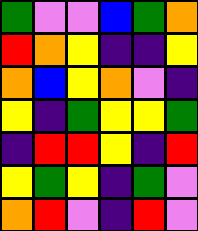[["green", "violet", "violet", "blue", "green", "orange"], ["red", "orange", "yellow", "indigo", "indigo", "yellow"], ["orange", "blue", "yellow", "orange", "violet", "indigo"], ["yellow", "indigo", "green", "yellow", "yellow", "green"], ["indigo", "red", "red", "yellow", "indigo", "red"], ["yellow", "green", "yellow", "indigo", "green", "violet"], ["orange", "red", "violet", "indigo", "red", "violet"]]